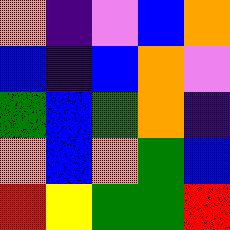[["orange", "indigo", "violet", "blue", "orange"], ["blue", "indigo", "blue", "orange", "violet"], ["green", "blue", "green", "orange", "indigo"], ["orange", "blue", "orange", "green", "blue"], ["red", "yellow", "green", "green", "red"]]